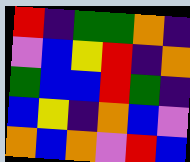[["red", "indigo", "green", "green", "orange", "indigo"], ["violet", "blue", "yellow", "red", "indigo", "orange"], ["green", "blue", "blue", "red", "green", "indigo"], ["blue", "yellow", "indigo", "orange", "blue", "violet"], ["orange", "blue", "orange", "violet", "red", "blue"]]